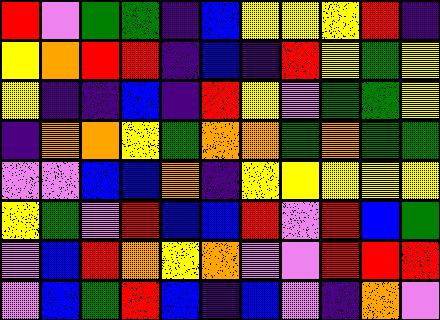[["red", "violet", "green", "green", "indigo", "blue", "yellow", "yellow", "yellow", "red", "indigo"], ["yellow", "orange", "red", "red", "indigo", "blue", "indigo", "red", "yellow", "green", "yellow"], ["yellow", "indigo", "indigo", "blue", "indigo", "red", "yellow", "violet", "green", "green", "yellow"], ["indigo", "orange", "orange", "yellow", "green", "orange", "orange", "green", "orange", "green", "green"], ["violet", "violet", "blue", "blue", "orange", "indigo", "yellow", "yellow", "yellow", "yellow", "yellow"], ["yellow", "green", "violet", "red", "blue", "blue", "red", "violet", "red", "blue", "green"], ["violet", "blue", "red", "orange", "yellow", "orange", "violet", "violet", "red", "red", "red"], ["violet", "blue", "green", "red", "blue", "indigo", "blue", "violet", "indigo", "orange", "violet"]]